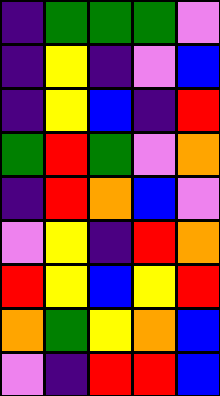[["indigo", "green", "green", "green", "violet"], ["indigo", "yellow", "indigo", "violet", "blue"], ["indigo", "yellow", "blue", "indigo", "red"], ["green", "red", "green", "violet", "orange"], ["indigo", "red", "orange", "blue", "violet"], ["violet", "yellow", "indigo", "red", "orange"], ["red", "yellow", "blue", "yellow", "red"], ["orange", "green", "yellow", "orange", "blue"], ["violet", "indigo", "red", "red", "blue"]]